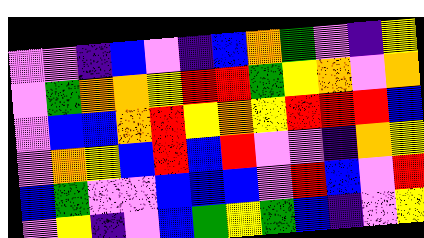[["violet", "violet", "indigo", "blue", "violet", "indigo", "blue", "orange", "green", "violet", "indigo", "yellow"], ["violet", "green", "orange", "orange", "yellow", "red", "red", "green", "yellow", "orange", "violet", "orange"], ["violet", "blue", "blue", "orange", "red", "yellow", "orange", "yellow", "red", "red", "red", "blue"], ["violet", "orange", "yellow", "blue", "red", "blue", "red", "violet", "violet", "indigo", "orange", "yellow"], ["blue", "green", "violet", "violet", "blue", "blue", "blue", "violet", "red", "blue", "violet", "red"], ["violet", "yellow", "indigo", "violet", "blue", "green", "yellow", "green", "blue", "indigo", "violet", "yellow"]]